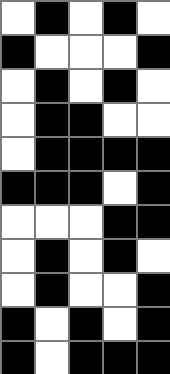[["white", "black", "white", "black", "white"], ["black", "white", "white", "white", "black"], ["white", "black", "white", "black", "white"], ["white", "black", "black", "white", "white"], ["white", "black", "black", "black", "black"], ["black", "black", "black", "white", "black"], ["white", "white", "white", "black", "black"], ["white", "black", "white", "black", "white"], ["white", "black", "white", "white", "black"], ["black", "white", "black", "white", "black"], ["black", "white", "black", "black", "black"]]